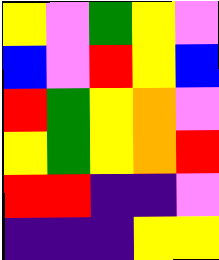[["yellow", "violet", "green", "yellow", "violet"], ["blue", "violet", "red", "yellow", "blue"], ["red", "green", "yellow", "orange", "violet"], ["yellow", "green", "yellow", "orange", "red"], ["red", "red", "indigo", "indigo", "violet"], ["indigo", "indigo", "indigo", "yellow", "yellow"]]